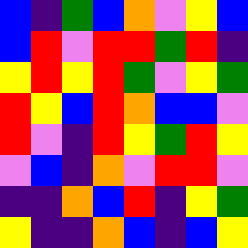[["blue", "indigo", "green", "blue", "orange", "violet", "yellow", "blue"], ["blue", "red", "violet", "red", "red", "green", "red", "indigo"], ["yellow", "red", "yellow", "red", "green", "violet", "yellow", "green"], ["red", "yellow", "blue", "red", "orange", "blue", "blue", "violet"], ["red", "violet", "indigo", "red", "yellow", "green", "red", "yellow"], ["violet", "blue", "indigo", "orange", "violet", "red", "red", "violet"], ["indigo", "indigo", "orange", "blue", "red", "indigo", "yellow", "green"], ["yellow", "indigo", "indigo", "orange", "blue", "indigo", "blue", "yellow"]]